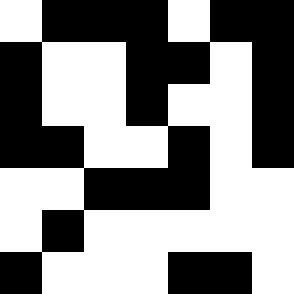[["white", "black", "black", "black", "white", "black", "black"], ["black", "white", "white", "black", "black", "white", "black"], ["black", "white", "white", "black", "white", "white", "black"], ["black", "black", "white", "white", "black", "white", "black"], ["white", "white", "black", "black", "black", "white", "white"], ["white", "black", "white", "white", "white", "white", "white"], ["black", "white", "white", "white", "black", "black", "white"]]